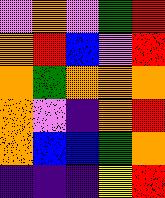[["violet", "orange", "violet", "green", "red"], ["orange", "red", "blue", "violet", "red"], ["orange", "green", "orange", "orange", "orange"], ["orange", "violet", "indigo", "orange", "red"], ["orange", "blue", "blue", "green", "orange"], ["indigo", "indigo", "indigo", "yellow", "red"]]